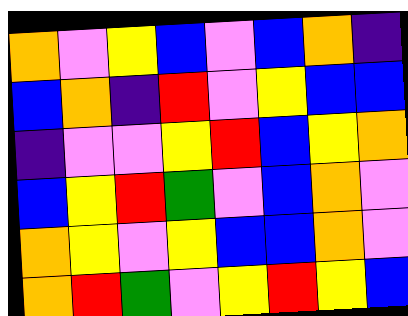[["orange", "violet", "yellow", "blue", "violet", "blue", "orange", "indigo"], ["blue", "orange", "indigo", "red", "violet", "yellow", "blue", "blue"], ["indigo", "violet", "violet", "yellow", "red", "blue", "yellow", "orange"], ["blue", "yellow", "red", "green", "violet", "blue", "orange", "violet"], ["orange", "yellow", "violet", "yellow", "blue", "blue", "orange", "violet"], ["orange", "red", "green", "violet", "yellow", "red", "yellow", "blue"]]